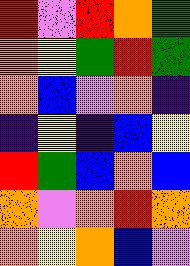[["red", "violet", "red", "orange", "green"], ["orange", "yellow", "green", "red", "green"], ["orange", "blue", "violet", "orange", "indigo"], ["indigo", "yellow", "indigo", "blue", "yellow"], ["red", "green", "blue", "orange", "blue"], ["orange", "violet", "orange", "red", "orange"], ["orange", "yellow", "orange", "blue", "violet"]]